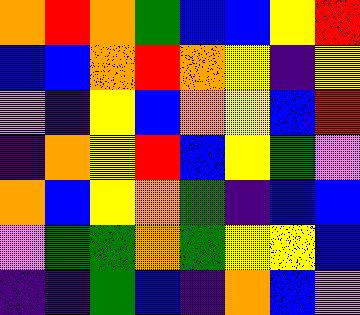[["orange", "red", "orange", "green", "blue", "blue", "yellow", "red"], ["blue", "blue", "orange", "red", "orange", "yellow", "indigo", "yellow"], ["violet", "indigo", "yellow", "blue", "orange", "yellow", "blue", "red"], ["indigo", "orange", "yellow", "red", "blue", "yellow", "green", "violet"], ["orange", "blue", "yellow", "orange", "green", "indigo", "blue", "blue"], ["violet", "green", "green", "orange", "green", "yellow", "yellow", "blue"], ["indigo", "indigo", "green", "blue", "indigo", "orange", "blue", "violet"]]